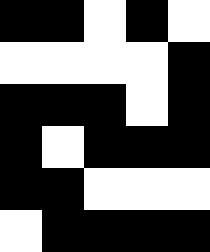[["black", "black", "white", "black", "white"], ["white", "white", "white", "white", "black"], ["black", "black", "black", "white", "black"], ["black", "white", "black", "black", "black"], ["black", "black", "white", "white", "white"], ["white", "black", "black", "black", "black"]]